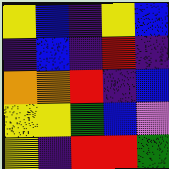[["yellow", "blue", "indigo", "yellow", "blue"], ["indigo", "blue", "indigo", "red", "indigo"], ["orange", "orange", "red", "indigo", "blue"], ["yellow", "yellow", "green", "blue", "violet"], ["yellow", "indigo", "red", "red", "green"]]